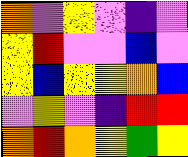[["orange", "violet", "yellow", "violet", "indigo", "violet"], ["yellow", "red", "violet", "violet", "blue", "violet"], ["yellow", "blue", "yellow", "yellow", "orange", "blue"], ["violet", "yellow", "violet", "indigo", "red", "red"], ["orange", "red", "orange", "yellow", "green", "yellow"]]